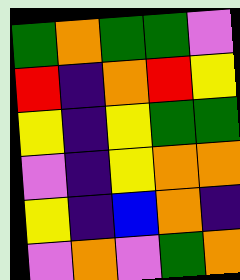[["green", "orange", "green", "green", "violet"], ["red", "indigo", "orange", "red", "yellow"], ["yellow", "indigo", "yellow", "green", "green"], ["violet", "indigo", "yellow", "orange", "orange"], ["yellow", "indigo", "blue", "orange", "indigo"], ["violet", "orange", "violet", "green", "orange"]]